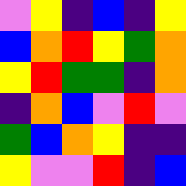[["violet", "yellow", "indigo", "blue", "indigo", "yellow"], ["blue", "orange", "red", "yellow", "green", "orange"], ["yellow", "red", "green", "green", "indigo", "orange"], ["indigo", "orange", "blue", "violet", "red", "violet"], ["green", "blue", "orange", "yellow", "indigo", "indigo"], ["yellow", "violet", "violet", "red", "indigo", "blue"]]